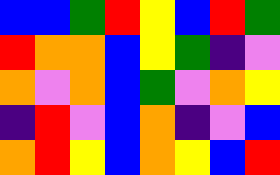[["blue", "blue", "green", "red", "yellow", "blue", "red", "green"], ["red", "orange", "orange", "blue", "yellow", "green", "indigo", "violet"], ["orange", "violet", "orange", "blue", "green", "violet", "orange", "yellow"], ["indigo", "red", "violet", "blue", "orange", "indigo", "violet", "blue"], ["orange", "red", "yellow", "blue", "orange", "yellow", "blue", "red"]]